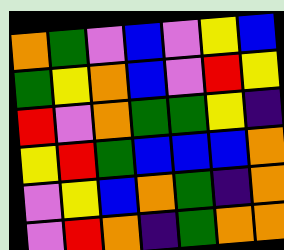[["orange", "green", "violet", "blue", "violet", "yellow", "blue"], ["green", "yellow", "orange", "blue", "violet", "red", "yellow"], ["red", "violet", "orange", "green", "green", "yellow", "indigo"], ["yellow", "red", "green", "blue", "blue", "blue", "orange"], ["violet", "yellow", "blue", "orange", "green", "indigo", "orange"], ["violet", "red", "orange", "indigo", "green", "orange", "orange"]]